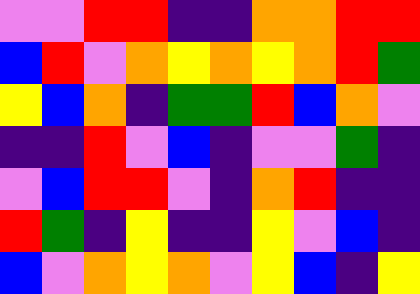[["violet", "violet", "red", "red", "indigo", "indigo", "orange", "orange", "red", "red"], ["blue", "red", "violet", "orange", "yellow", "orange", "yellow", "orange", "red", "green"], ["yellow", "blue", "orange", "indigo", "green", "green", "red", "blue", "orange", "violet"], ["indigo", "indigo", "red", "violet", "blue", "indigo", "violet", "violet", "green", "indigo"], ["violet", "blue", "red", "red", "violet", "indigo", "orange", "red", "indigo", "indigo"], ["red", "green", "indigo", "yellow", "indigo", "indigo", "yellow", "violet", "blue", "indigo"], ["blue", "violet", "orange", "yellow", "orange", "violet", "yellow", "blue", "indigo", "yellow"]]